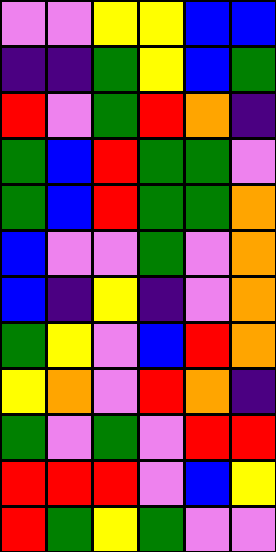[["violet", "violet", "yellow", "yellow", "blue", "blue"], ["indigo", "indigo", "green", "yellow", "blue", "green"], ["red", "violet", "green", "red", "orange", "indigo"], ["green", "blue", "red", "green", "green", "violet"], ["green", "blue", "red", "green", "green", "orange"], ["blue", "violet", "violet", "green", "violet", "orange"], ["blue", "indigo", "yellow", "indigo", "violet", "orange"], ["green", "yellow", "violet", "blue", "red", "orange"], ["yellow", "orange", "violet", "red", "orange", "indigo"], ["green", "violet", "green", "violet", "red", "red"], ["red", "red", "red", "violet", "blue", "yellow"], ["red", "green", "yellow", "green", "violet", "violet"]]